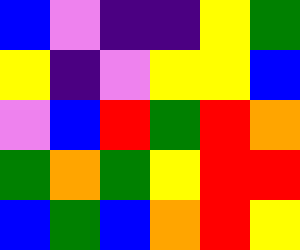[["blue", "violet", "indigo", "indigo", "yellow", "green"], ["yellow", "indigo", "violet", "yellow", "yellow", "blue"], ["violet", "blue", "red", "green", "red", "orange"], ["green", "orange", "green", "yellow", "red", "red"], ["blue", "green", "blue", "orange", "red", "yellow"]]